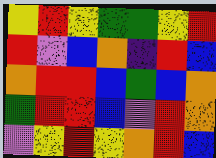[["yellow", "red", "yellow", "green", "green", "yellow", "red"], ["red", "violet", "blue", "orange", "indigo", "red", "blue"], ["orange", "red", "red", "blue", "green", "blue", "orange"], ["green", "red", "red", "blue", "violet", "red", "orange"], ["violet", "yellow", "red", "yellow", "orange", "red", "blue"]]